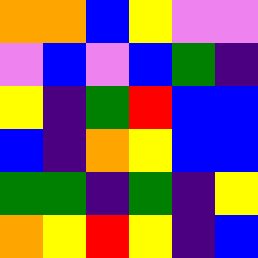[["orange", "orange", "blue", "yellow", "violet", "violet"], ["violet", "blue", "violet", "blue", "green", "indigo"], ["yellow", "indigo", "green", "red", "blue", "blue"], ["blue", "indigo", "orange", "yellow", "blue", "blue"], ["green", "green", "indigo", "green", "indigo", "yellow"], ["orange", "yellow", "red", "yellow", "indigo", "blue"]]